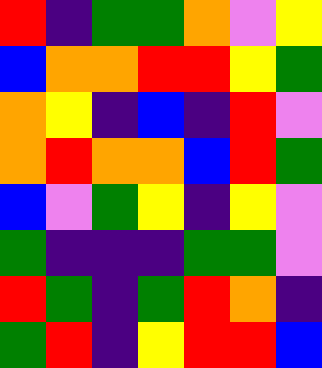[["red", "indigo", "green", "green", "orange", "violet", "yellow"], ["blue", "orange", "orange", "red", "red", "yellow", "green"], ["orange", "yellow", "indigo", "blue", "indigo", "red", "violet"], ["orange", "red", "orange", "orange", "blue", "red", "green"], ["blue", "violet", "green", "yellow", "indigo", "yellow", "violet"], ["green", "indigo", "indigo", "indigo", "green", "green", "violet"], ["red", "green", "indigo", "green", "red", "orange", "indigo"], ["green", "red", "indigo", "yellow", "red", "red", "blue"]]